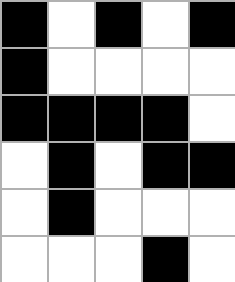[["black", "white", "black", "white", "black"], ["black", "white", "white", "white", "white"], ["black", "black", "black", "black", "white"], ["white", "black", "white", "black", "black"], ["white", "black", "white", "white", "white"], ["white", "white", "white", "black", "white"]]